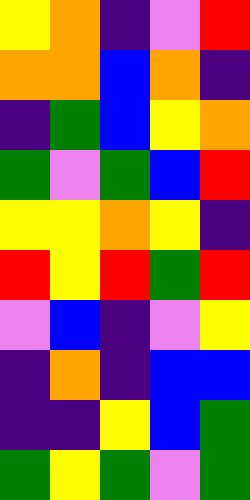[["yellow", "orange", "indigo", "violet", "red"], ["orange", "orange", "blue", "orange", "indigo"], ["indigo", "green", "blue", "yellow", "orange"], ["green", "violet", "green", "blue", "red"], ["yellow", "yellow", "orange", "yellow", "indigo"], ["red", "yellow", "red", "green", "red"], ["violet", "blue", "indigo", "violet", "yellow"], ["indigo", "orange", "indigo", "blue", "blue"], ["indigo", "indigo", "yellow", "blue", "green"], ["green", "yellow", "green", "violet", "green"]]